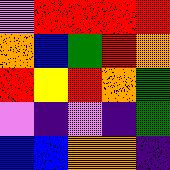[["violet", "red", "red", "red", "red"], ["orange", "blue", "green", "red", "orange"], ["red", "yellow", "red", "orange", "green"], ["violet", "indigo", "violet", "indigo", "green"], ["blue", "blue", "orange", "orange", "indigo"]]